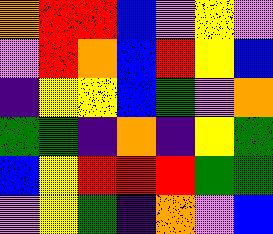[["orange", "red", "red", "blue", "violet", "yellow", "violet"], ["violet", "red", "orange", "blue", "red", "yellow", "blue"], ["indigo", "yellow", "yellow", "blue", "green", "violet", "orange"], ["green", "green", "indigo", "orange", "indigo", "yellow", "green"], ["blue", "yellow", "red", "red", "red", "green", "green"], ["violet", "yellow", "green", "indigo", "orange", "violet", "blue"]]